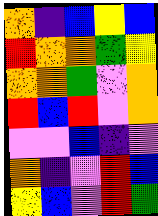[["orange", "indigo", "blue", "yellow", "blue"], ["red", "orange", "orange", "green", "yellow"], ["orange", "orange", "green", "violet", "orange"], ["red", "blue", "red", "violet", "orange"], ["violet", "violet", "blue", "indigo", "violet"], ["orange", "indigo", "violet", "red", "blue"], ["yellow", "blue", "violet", "red", "green"]]